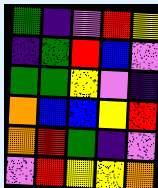[["green", "indigo", "violet", "red", "yellow"], ["indigo", "green", "red", "blue", "violet"], ["green", "green", "yellow", "violet", "indigo"], ["orange", "blue", "blue", "yellow", "red"], ["orange", "red", "green", "indigo", "violet"], ["violet", "red", "yellow", "yellow", "orange"]]